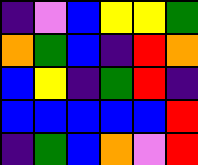[["indigo", "violet", "blue", "yellow", "yellow", "green"], ["orange", "green", "blue", "indigo", "red", "orange"], ["blue", "yellow", "indigo", "green", "red", "indigo"], ["blue", "blue", "blue", "blue", "blue", "red"], ["indigo", "green", "blue", "orange", "violet", "red"]]